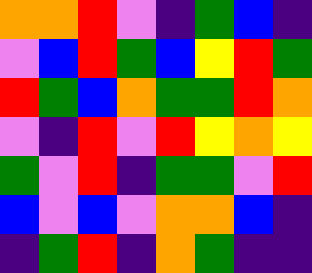[["orange", "orange", "red", "violet", "indigo", "green", "blue", "indigo"], ["violet", "blue", "red", "green", "blue", "yellow", "red", "green"], ["red", "green", "blue", "orange", "green", "green", "red", "orange"], ["violet", "indigo", "red", "violet", "red", "yellow", "orange", "yellow"], ["green", "violet", "red", "indigo", "green", "green", "violet", "red"], ["blue", "violet", "blue", "violet", "orange", "orange", "blue", "indigo"], ["indigo", "green", "red", "indigo", "orange", "green", "indigo", "indigo"]]